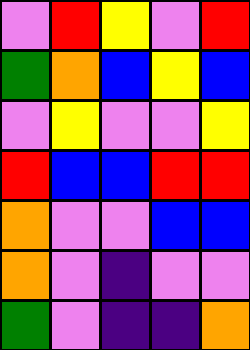[["violet", "red", "yellow", "violet", "red"], ["green", "orange", "blue", "yellow", "blue"], ["violet", "yellow", "violet", "violet", "yellow"], ["red", "blue", "blue", "red", "red"], ["orange", "violet", "violet", "blue", "blue"], ["orange", "violet", "indigo", "violet", "violet"], ["green", "violet", "indigo", "indigo", "orange"]]